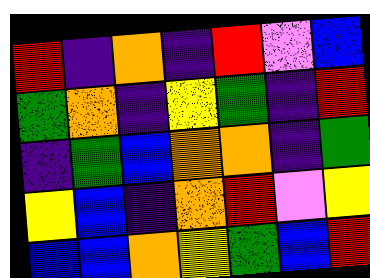[["red", "indigo", "orange", "indigo", "red", "violet", "blue"], ["green", "orange", "indigo", "yellow", "green", "indigo", "red"], ["indigo", "green", "blue", "orange", "orange", "indigo", "green"], ["yellow", "blue", "indigo", "orange", "red", "violet", "yellow"], ["blue", "blue", "orange", "yellow", "green", "blue", "red"]]